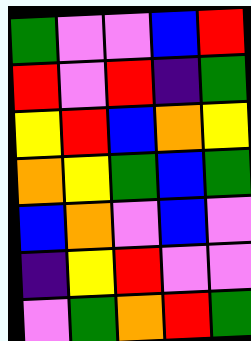[["green", "violet", "violet", "blue", "red"], ["red", "violet", "red", "indigo", "green"], ["yellow", "red", "blue", "orange", "yellow"], ["orange", "yellow", "green", "blue", "green"], ["blue", "orange", "violet", "blue", "violet"], ["indigo", "yellow", "red", "violet", "violet"], ["violet", "green", "orange", "red", "green"]]